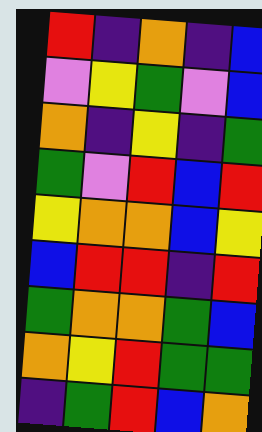[["red", "indigo", "orange", "indigo", "blue"], ["violet", "yellow", "green", "violet", "blue"], ["orange", "indigo", "yellow", "indigo", "green"], ["green", "violet", "red", "blue", "red"], ["yellow", "orange", "orange", "blue", "yellow"], ["blue", "red", "red", "indigo", "red"], ["green", "orange", "orange", "green", "blue"], ["orange", "yellow", "red", "green", "green"], ["indigo", "green", "red", "blue", "orange"]]